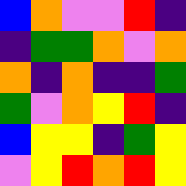[["blue", "orange", "violet", "violet", "red", "indigo"], ["indigo", "green", "green", "orange", "violet", "orange"], ["orange", "indigo", "orange", "indigo", "indigo", "green"], ["green", "violet", "orange", "yellow", "red", "indigo"], ["blue", "yellow", "yellow", "indigo", "green", "yellow"], ["violet", "yellow", "red", "orange", "red", "yellow"]]